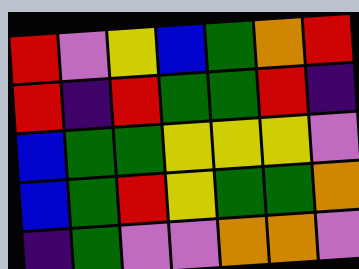[["red", "violet", "yellow", "blue", "green", "orange", "red"], ["red", "indigo", "red", "green", "green", "red", "indigo"], ["blue", "green", "green", "yellow", "yellow", "yellow", "violet"], ["blue", "green", "red", "yellow", "green", "green", "orange"], ["indigo", "green", "violet", "violet", "orange", "orange", "violet"]]